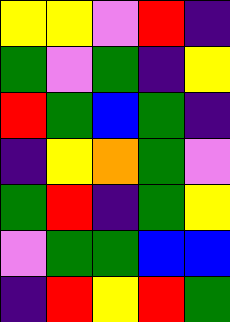[["yellow", "yellow", "violet", "red", "indigo"], ["green", "violet", "green", "indigo", "yellow"], ["red", "green", "blue", "green", "indigo"], ["indigo", "yellow", "orange", "green", "violet"], ["green", "red", "indigo", "green", "yellow"], ["violet", "green", "green", "blue", "blue"], ["indigo", "red", "yellow", "red", "green"]]